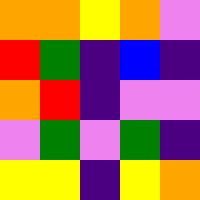[["orange", "orange", "yellow", "orange", "violet"], ["red", "green", "indigo", "blue", "indigo"], ["orange", "red", "indigo", "violet", "violet"], ["violet", "green", "violet", "green", "indigo"], ["yellow", "yellow", "indigo", "yellow", "orange"]]